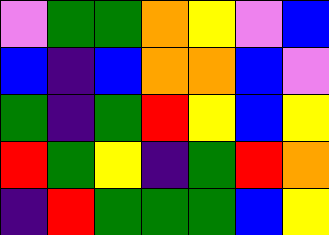[["violet", "green", "green", "orange", "yellow", "violet", "blue"], ["blue", "indigo", "blue", "orange", "orange", "blue", "violet"], ["green", "indigo", "green", "red", "yellow", "blue", "yellow"], ["red", "green", "yellow", "indigo", "green", "red", "orange"], ["indigo", "red", "green", "green", "green", "blue", "yellow"]]